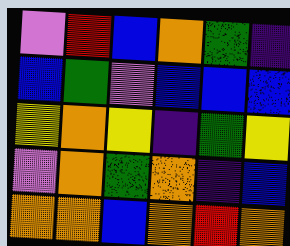[["violet", "red", "blue", "orange", "green", "indigo"], ["blue", "green", "violet", "blue", "blue", "blue"], ["yellow", "orange", "yellow", "indigo", "green", "yellow"], ["violet", "orange", "green", "orange", "indigo", "blue"], ["orange", "orange", "blue", "orange", "red", "orange"]]